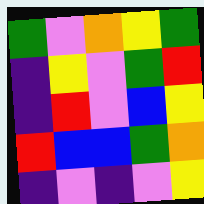[["green", "violet", "orange", "yellow", "green"], ["indigo", "yellow", "violet", "green", "red"], ["indigo", "red", "violet", "blue", "yellow"], ["red", "blue", "blue", "green", "orange"], ["indigo", "violet", "indigo", "violet", "yellow"]]